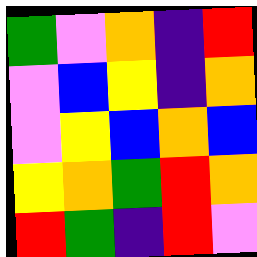[["green", "violet", "orange", "indigo", "red"], ["violet", "blue", "yellow", "indigo", "orange"], ["violet", "yellow", "blue", "orange", "blue"], ["yellow", "orange", "green", "red", "orange"], ["red", "green", "indigo", "red", "violet"]]